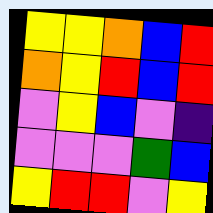[["yellow", "yellow", "orange", "blue", "red"], ["orange", "yellow", "red", "blue", "red"], ["violet", "yellow", "blue", "violet", "indigo"], ["violet", "violet", "violet", "green", "blue"], ["yellow", "red", "red", "violet", "yellow"]]